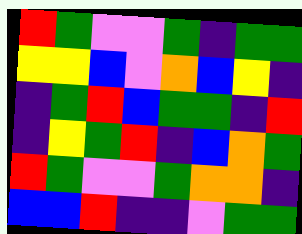[["red", "green", "violet", "violet", "green", "indigo", "green", "green"], ["yellow", "yellow", "blue", "violet", "orange", "blue", "yellow", "indigo"], ["indigo", "green", "red", "blue", "green", "green", "indigo", "red"], ["indigo", "yellow", "green", "red", "indigo", "blue", "orange", "green"], ["red", "green", "violet", "violet", "green", "orange", "orange", "indigo"], ["blue", "blue", "red", "indigo", "indigo", "violet", "green", "green"]]